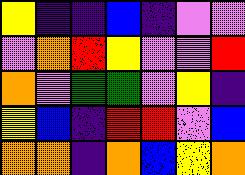[["yellow", "indigo", "indigo", "blue", "indigo", "violet", "violet"], ["violet", "orange", "red", "yellow", "violet", "violet", "red"], ["orange", "violet", "green", "green", "violet", "yellow", "indigo"], ["yellow", "blue", "indigo", "red", "red", "violet", "blue"], ["orange", "orange", "indigo", "orange", "blue", "yellow", "orange"]]